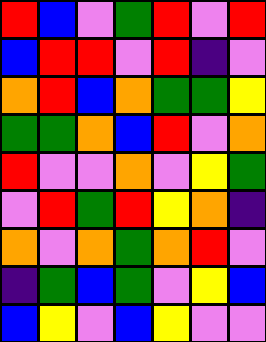[["red", "blue", "violet", "green", "red", "violet", "red"], ["blue", "red", "red", "violet", "red", "indigo", "violet"], ["orange", "red", "blue", "orange", "green", "green", "yellow"], ["green", "green", "orange", "blue", "red", "violet", "orange"], ["red", "violet", "violet", "orange", "violet", "yellow", "green"], ["violet", "red", "green", "red", "yellow", "orange", "indigo"], ["orange", "violet", "orange", "green", "orange", "red", "violet"], ["indigo", "green", "blue", "green", "violet", "yellow", "blue"], ["blue", "yellow", "violet", "blue", "yellow", "violet", "violet"]]